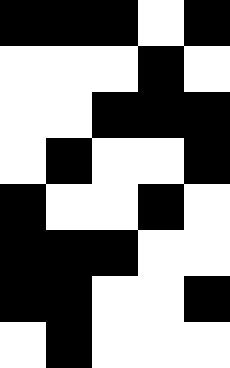[["black", "black", "black", "white", "black"], ["white", "white", "white", "black", "white"], ["white", "white", "black", "black", "black"], ["white", "black", "white", "white", "black"], ["black", "white", "white", "black", "white"], ["black", "black", "black", "white", "white"], ["black", "black", "white", "white", "black"], ["white", "black", "white", "white", "white"]]